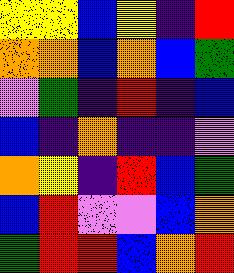[["yellow", "yellow", "blue", "yellow", "indigo", "red"], ["orange", "orange", "blue", "orange", "blue", "green"], ["violet", "green", "indigo", "red", "indigo", "blue"], ["blue", "indigo", "orange", "indigo", "indigo", "violet"], ["orange", "yellow", "indigo", "red", "blue", "green"], ["blue", "red", "violet", "violet", "blue", "orange"], ["green", "red", "red", "blue", "orange", "red"]]